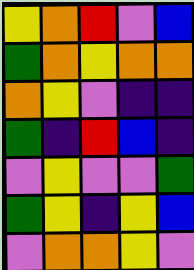[["yellow", "orange", "red", "violet", "blue"], ["green", "orange", "yellow", "orange", "orange"], ["orange", "yellow", "violet", "indigo", "indigo"], ["green", "indigo", "red", "blue", "indigo"], ["violet", "yellow", "violet", "violet", "green"], ["green", "yellow", "indigo", "yellow", "blue"], ["violet", "orange", "orange", "yellow", "violet"]]